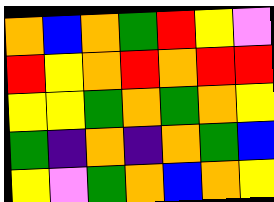[["orange", "blue", "orange", "green", "red", "yellow", "violet"], ["red", "yellow", "orange", "red", "orange", "red", "red"], ["yellow", "yellow", "green", "orange", "green", "orange", "yellow"], ["green", "indigo", "orange", "indigo", "orange", "green", "blue"], ["yellow", "violet", "green", "orange", "blue", "orange", "yellow"]]